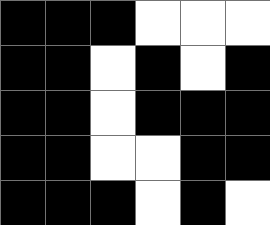[["black", "black", "black", "white", "white", "white"], ["black", "black", "white", "black", "white", "black"], ["black", "black", "white", "black", "black", "black"], ["black", "black", "white", "white", "black", "black"], ["black", "black", "black", "white", "black", "white"]]